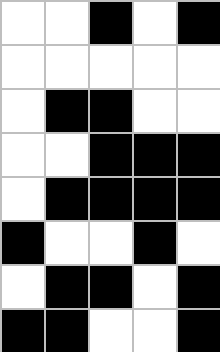[["white", "white", "black", "white", "black"], ["white", "white", "white", "white", "white"], ["white", "black", "black", "white", "white"], ["white", "white", "black", "black", "black"], ["white", "black", "black", "black", "black"], ["black", "white", "white", "black", "white"], ["white", "black", "black", "white", "black"], ["black", "black", "white", "white", "black"]]